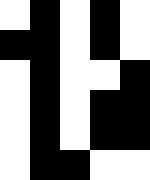[["white", "black", "white", "black", "white"], ["black", "black", "white", "black", "white"], ["white", "black", "white", "white", "black"], ["white", "black", "white", "black", "black"], ["white", "black", "white", "black", "black"], ["white", "black", "black", "white", "white"]]